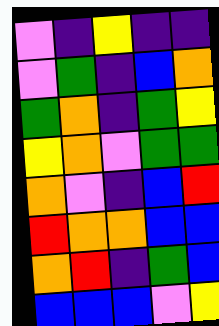[["violet", "indigo", "yellow", "indigo", "indigo"], ["violet", "green", "indigo", "blue", "orange"], ["green", "orange", "indigo", "green", "yellow"], ["yellow", "orange", "violet", "green", "green"], ["orange", "violet", "indigo", "blue", "red"], ["red", "orange", "orange", "blue", "blue"], ["orange", "red", "indigo", "green", "blue"], ["blue", "blue", "blue", "violet", "yellow"]]